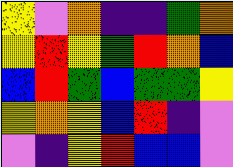[["yellow", "violet", "orange", "indigo", "indigo", "green", "orange"], ["yellow", "red", "yellow", "green", "red", "orange", "blue"], ["blue", "red", "green", "blue", "green", "green", "yellow"], ["yellow", "orange", "yellow", "blue", "red", "indigo", "violet"], ["violet", "indigo", "yellow", "red", "blue", "blue", "violet"]]